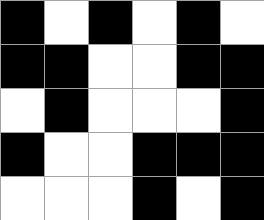[["black", "white", "black", "white", "black", "white"], ["black", "black", "white", "white", "black", "black"], ["white", "black", "white", "white", "white", "black"], ["black", "white", "white", "black", "black", "black"], ["white", "white", "white", "black", "white", "black"]]